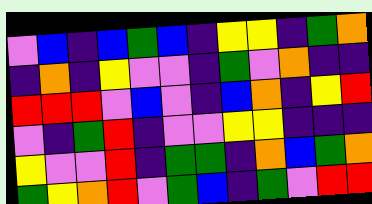[["violet", "blue", "indigo", "blue", "green", "blue", "indigo", "yellow", "yellow", "indigo", "green", "orange"], ["indigo", "orange", "indigo", "yellow", "violet", "violet", "indigo", "green", "violet", "orange", "indigo", "indigo"], ["red", "red", "red", "violet", "blue", "violet", "indigo", "blue", "orange", "indigo", "yellow", "red"], ["violet", "indigo", "green", "red", "indigo", "violet", "violet", "yellow", "yellow", "indigo", "indigo", "indigo"], ["yellow", "violet", "violet", "red", "indigo", "green", "green", "indigo", "orange", "blue", "green", "orange"], ["green", "yellow", "orange", "red", "violet", "green", "blue", "indigo", "green", "violet", "red", "red"]]